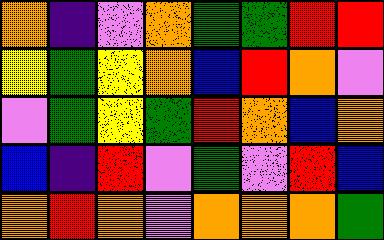[["orange", "indigo", "violet", "orange", "green", "green", "red", "red"], ["yellow", "green", "yellow", "orange", "blue", "red", "orange", "violet"], ["violet", "green", "yellow", "green", "red", "orange", "blue", "orange"], ["blue", "indigo", "red", "violet", "green", "violet", "red", "blue"], ["orange", "red", "orange", "violet", "orange", "orange", "orange", "green"]]